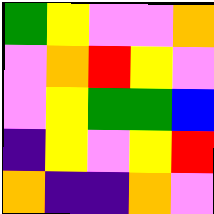[["green", "yellow", "violet", "violet", "orange"], ["violet", "orange", "red", "yellow", "violet"], ["violet", "yellow", "green", "green", "blue"], ["indigo", "yellow", "violet", "yellow", "red"], ["orange", "indigo", "indigo", "orange", "violet"]]